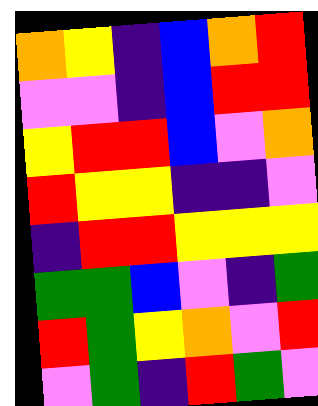[["orange", "yellow", "indigo", "blue", "orange", "red"], ["violet", "violet", "indigo", "blue", "red", "red"], ["yellow", "red", "red", "blue", "violet", "orange"], ["red", "yellow", "yellow", "indigo", "indigo", "violet"], ["indigo", "red", "red", "yellow", "yellow", "yellow"], ["green", "green", "blue", "violet", "indigo", "green"], ["red", "green", "yellow", "orange", "violet", "red"], ["violet", "green", "indigo", "red", "green", "violet"]]